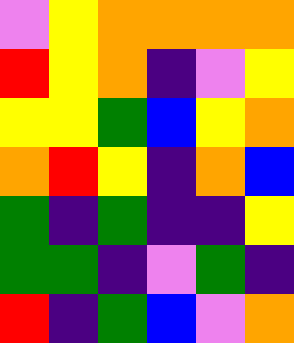[["violet", "yellow", "orange", "orange", "orange", "orange"], ["red", "yellow", "orange", "indigo", "violet", "yellow"], ["yellow", "yellow", "green", "blue", "yellow", "orange"], ["orange", "red", "yellow", "indigo", "orange", "blue"], ["green", "indigo", "green", "indigo", "indigo", "yellow"], ["green", "green", "indigo", "violet", "green", "indigo"], ["red", "indigo", "green", "blue", "violet", "orange"]]